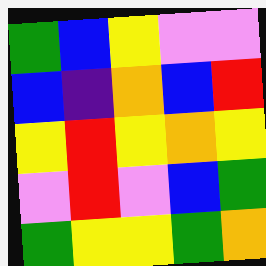[["green", "blue", "yellow", "violet", "violet"], ["blue", "indigo", "orange", "blue", "red"], ["yellow", "red", "yellow", "orange", "yellow"], ["violet", "red", "violet", "blue", "green"], ["green", "yellow", "yellow", "green", "orange"]]